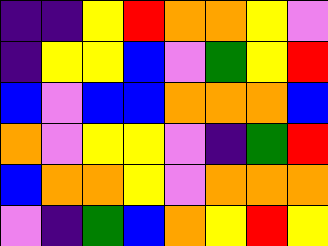[["indigo", "indigo", "yellow", "red", "orange", "orange", "yellow", "violet"], ["indigo", "yellow", "yellow", "blue", "violet", "green", "yellow", "red"], ["blue", "violet", "blue", "blue", "orange", "orange", "orange", "blue"], ["orange", "violet", "yellow", "yellow", "violet", "indigo", "green", "red"], ["blue", "orange", "orange", "yellow", "violet", "orange", "orange", "orange"], ["violet", "indigo", "green", "blue", "orange", "yellow", "red", "yellow"]]